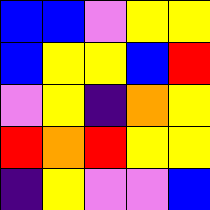[["blue", "blue", "violet", "yellow", "yellow"], ["blue", "yellow", "yellow", "blue", "red"], ["violet", "yellow", "indigo", "orange", "yellow"], ["red", "orange", "red", "yellow", "yellow"], ["indigo", "yellow", "violet", "violet", "blue"]]